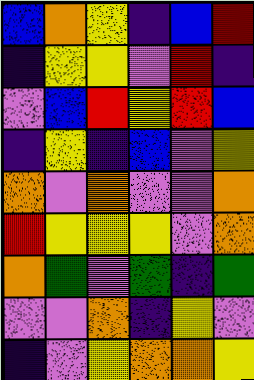[["blue", "orange", "yellow", "indigo", "blue", "red"], ["indigo", "yellow", "yellow", "violet", "red", "indigo"], ["violet", "blue", "red", "yellow", "red", "blue"], ["indigo", "yellow", "indigo", "blue", "violet", "yellow"], ["orange", "violet", "orange", "violet", "violet", "orange"], ["red", "yellow", "yellow", "yellow", "violet", "orange"], ["orange", "green", "violet", "green", "indigo", "green"], ["violet", "violet", "orange", "indigo", "yellow", "violet"], ["indigo", "violet", "yellow", "orange", "orange", "yellow"]]